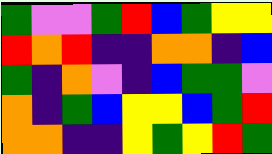[["green", "violet", "violet", "green", "red", "blue", "green", "yellow", "yellow"], ["red", "orange", "red", "indigo", "indigo", "orange", "orange", "indigo", "blue"], ["green", "indigo", "orange", "violet", "indigo", "blue", "green", "green", "violet"], ["orange", "indigo", "green", "blue", "yellow", "yellow", "blue", "green", "red"], ["orange", "orange", "indigo", "indigo", "yellow", "green", "yellow", "red", "green"]]